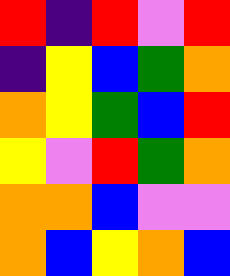[["red", "indigo", "red", "violet", "red"], ["indigo", "yellow", "blue", "green", "orange"], ["orange", "yellow", "green", "blue", "red"], ["yellow", "violet", "red", "green", "orange"], ["orange", "orange", "blue", "violet", "violet"], ["orange", "blue", "yellow", "orange", "blue"]]